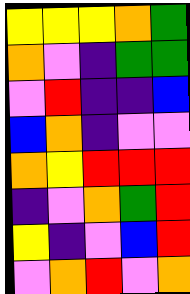[["yellow", "yellow", "yellow", "orange", "green"], ["orange", "violet", "indigo", "green", "green"], ["violet", "red", "indigo", "indigo", "blue"], ["blue", "orange", "indigo", "violet", "violet"], ["orange", "yellow", "red", "red", "red"], ["indigo", "violet", "orange", "green", "red"], ["yellow", "indigo", "violet", "blue", "red"], ["violet", "orange", "red", "violet", "orange"]]